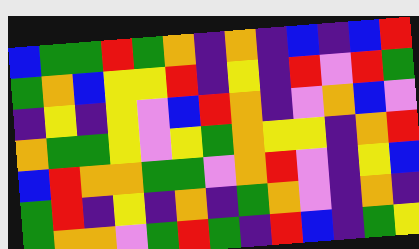[["blue", "green", "green", "red", "green", "orange", "indigo", "orange", "indigo", "blue", "indigo", "blue", "red"], ["green", "orange", "blue", "yellow", "yellow", "red", "indigo", "yellow", "indigo", "red", "violet", "red", "green"], ["indigo", "yellow", "indigo", "yellow", "violet", "blue", "red", "orange", "indigo", "violet", "orange", "blue", "violet"], ["orange", "green", "green", "yellow", "violet", "yellow", "green", "orange", "yellow", "yellow", "indigo", "orange", "red"], ["blue", "red", "orange", "orange", "green", "green", "violet", "orange", "red", "violet", "indigo", "yellow", "blue"], ["green", "red", "indigo", "yellow", "indigo", "orange", "indigo", "green", "orange", "violet", "indigo", "orange", "indigo"], ["green", "orange", "orange", "violet", "green", "red", "green", "indigo", "red", "blue", "indigo", "green", "yellow"]]